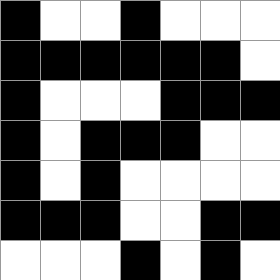[["black", "white", "white", "black", "white", "white", "white"], ["black", "black", "black", "black", "black", "black", "white"], ["black", "white", "white", "white", "black", "black", "black"], ["black", "white", "black", "black", "black", "white", "white"], ["black", "white", "black", "white", "white", "white", "white"], ["black", "black", "black", "white", "white", "black", "black"], ["white", "white", "white", "black", "white", "black", "white"]]